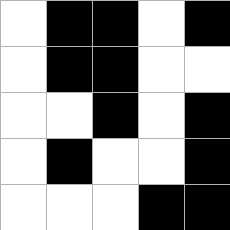[["white", "black", "black", "white", "black"], ["white", "black", "black", "white", "white"], ["white", "white", "black", "white", "black"], ["white", "black", "white", "white", "black"], ["white", "white", "white", "black", "black"]]